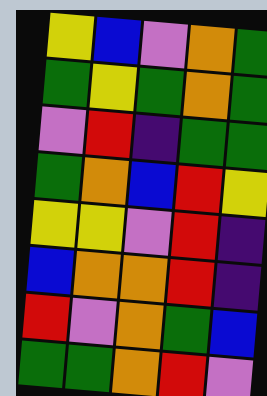[["yellow", "blue", "violet", "orange", "green"], ["green", "yellow", "green", "orange", "green"], ["violet", "red", "indigo", "green", "green"], ["green", "orange", "blue", "red", "yellow"], ["yellow", "yellow", "violet", "red", "indigo"], ["blue", "orange", "orange", "red", "indigo"], ["red", "violet", "orange", "green", "blue"], ["green", "green", "orange", "red", "violet"]]